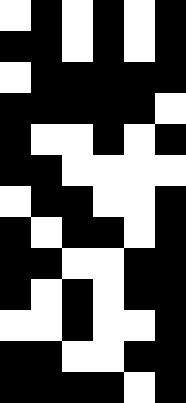[["white", "black", "white", "black", "white", "black"], ["black", "black", "white", "black", "white", "black"], ["white", "black", "black", "black", "black", "black"], ["black", "black", "black", "black", "black", "white"], ["black", "white", "white", "black", "white", "black"], ["black", "black", "white", "white", "white", "white"], ["white", "black", "black", "white", "white", "black"], ["black", "white", "black", "black", "white", "black"], ["black", "black", "white", "white", "black", "black"], ["black", "white", "black", "white", "black", "black"], ["white", "white", "black", "white", "white", "black"], ["black", "black", "white", "white", "black", "black"], ["black", "black", "black", "black", "white", "black"]]